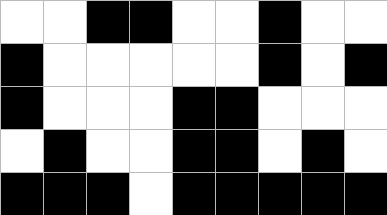[["white", "white", "black", "black", "white", "white", "black", "white", "white"], ["black", "white", "white", "white", "white", "white", "black", "white", "black"], ["black", "white", "white", "white", "black", "black", "white", "white", "white"], ["white", "black", "white", "white", "black", "black", "white", "black", "white"], ["black", "black", "black", "white", "black", "black", "black", "black", "black"]]